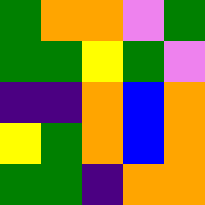[["green", "orange", "orange", "violet", "green"], ["green", "green", "yellow", "green", "violet"], ["indigo", "indigo", "orange", "blue", "orange"], ["yellow", "green", "orange", "blue", "orange"], ["green", "green", "indigo", "orange", "orange"]]